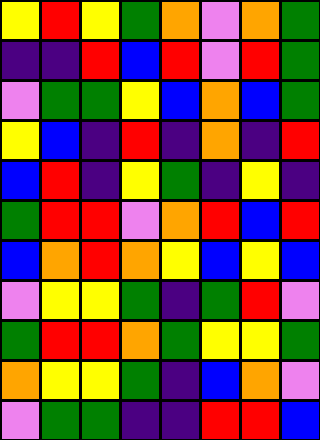[["yellow", "red", "yellow", "green", "orange", "violet", "orange", "green"], ["indigo", "indigo", "red", "blue", "red", "violet", "red", "green"], ["violet", "green", "green", "yellow", "blue", "orange", "blue", "green"], ["yellow", "blue", "indigo", "red", "indigo", "orange", "indigo", "red"], ["blue", "red", "indigo", "yellow", "green", "indigo", "yellow", "indigo"], ["green", "red", "red", "violet", "orange", "red", "blue", "red"], ["blue", "orange", "red", "orange", "yellow", "blue", "yellow", "blue"], ["violet", "yellow", "yellow", "green", "indigo", "green", "red", "violet"], ["green", "red", "red", "orange", "green", "yellow", "yellow", "green"], ["orange", "yellow", "yellow", "green", "indigo", "blue", "orange", "violet"], ["violet", "green", "green", "indigo", "indigo", "red", "red", "blue"]]